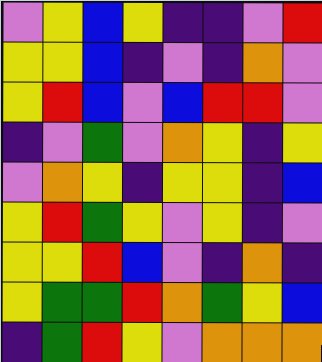[["violet", "yellow", "blue", "yellow", "indigo", "indigo", "violet", "red"], ["yellow", "yellow", "blue", "indigo", "violet", "indigo", "orange", "violet"], ["yellow", "red", "blue", "violet", "blue", "red", "red", "violet"], ["indigo", "violet", "green", "violet", "orange", "yellow", "indigo", "yellow"], ["violet", "orange", "yellow", "indigo", "yellow", "yellow", "indigo", "blue"], ["yellow", "red", "green", "yellow", "violet", "yellow", "indigo", "violet"], ["yellow", "yellow", "red", "blue", "violet", "indigo", "orange", "indigo"], ["yellow", "green", "green", "red", "orange", "green", "yellow", "blue"], ["indigo", "green", "red", "yellow", "violet", "orange", "orange", "orange"]]